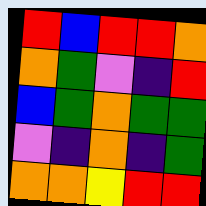[["red", "blue", "red", "red", "orange"], ["orange", "green", "violet", "indigo", "red"], ["blue", "green", "orange", "green", "green"], ["violet", "indigo", "orange", "indigo", "green"], ["orange", "orange", "yellow", "red", "red"]]